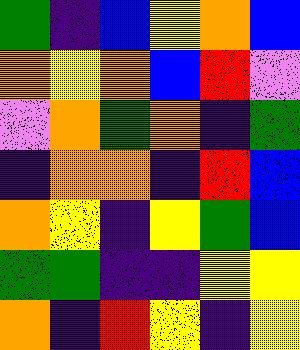[["green", "indigo", "blue", "yellow", "orange", "blue"], ["orange", "yellow", "orange", "blue", "red", "violet"], ["violet", "orange", "green", "orange", "indigo", "green"], ["indigo", "orange", "orange", "indigo", "red", "blue"], ["orange", "yellow", "indigo", "yellow", "green", "blue"], ["green", "green", "indigo", "indigo", "yellow", "yellow"], ["orange", "indigo", "red", "yellow", "indigo", "yellow"]]